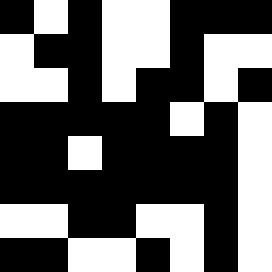[["black", "white", "black", "white", "white", "black", "black", "black"], ["white", "black", "black", "white", "white", "black", "white", "white"], ["white", "white", "black", "white", "black", "black", "white", "black"], ["black", "black", "black", "black", "black", "white", "black", "white"], ["black", "black", "white", "black", "black", "black", "black", "white"], ["black", "black", "black", "black", "black", "black", "black", "white"], ["white", "white", "black", "black", "white", "white", "black", "white"], ["black", "black", "white", "white", "black", "white", "black", "white"]]